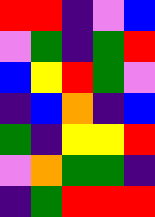[["red", "red", "indigo", "violet", "blue"], ["violet", "green", "indigo", "green", "red"], ["blue", "yellow", "red", "green", "violet"], ["indigo", "blue", "orange", "indigo", "blue"], ["green", "indigo", "yellow", "yellow", "red"], ["violet", "orange", "green", "green", "indigo"], ["indigo", "green", "red", "red", "red"]]